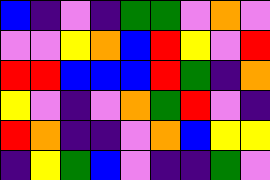[["blue", "indigo", "violet", "indigo", "green", "green", "violet", "orange", "violet"], ["violet", "violet", "yellow", "orange", "blue", "red", "yellow", "violet", "red"], ["red", "red", "blue", "blue", "blue", "red", "green", "indigo", "orange"], ["yellow", "violet", "indigo", "violet", "orange", "green", "red", "violet", "indigo"], ["red", "orange", "indigo", "indigo", "violet", "orange", "blue", "yellow", "yellow"], ["indigo", "yellow", "green", "blue", "violet", "indigo", "indigo", "green", "violet"]]